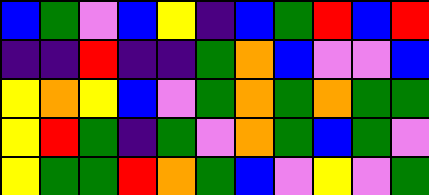[["blue", "green", "violet", "blue", "yellow", "indigo", "blue", "green", "red", "blue", "red"], ["indigo", "indigo", "red", "indigo", "indigo", "green", "orange", "blue", "violet", "violet", "blue"], ["yellow", "orange", "yellow", "blue", "violet", "green", "orange", "green", "orange", "green", "green"], ["yellow", "red", "green", "indigo", "green", "violet", "orange", "green", "blue", "green", "violet"], ["yellow", "green", "green", "red", "orange", "green", "blue", "violet", "yellow", "violet", "green"]]